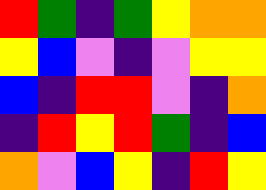[["red", "green", "indigo", "green", "yellow", "orange", "orange"], ["yellow", "blue", "violet", "indigo", "violet", "yellow", "yellow"], ["blue", "indigo", "red", "red", "violet", "indigo", "orange"], ["indigo", "red", "yellow", "red", "green", "indigo", "blue"], ["orange", "violet", "blue", "yellow", "indigo", "red", "yellow"]]